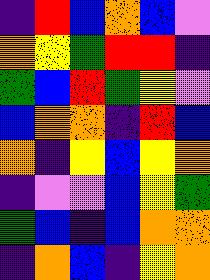[["indigo", "red", "blue", "orange", "blue", "violet"], ["orange", "yellow", "green", "red", "red", "indigo"], ["green", "blue", "red", "green", "yellow", "violet"], ["blue", "orange", "orange", "indigo", "red", "blue"], ["orange", "indigo", "yellow", "blue", "yellow", "orange"], ["indigo", "violet", "violet", "blue", "yellow", "green"], ["green", "blue", "indigo", "blue", "orange", "orange"], ["indigo", "orange", "blue", "indigo", "yellow", "orange"]]